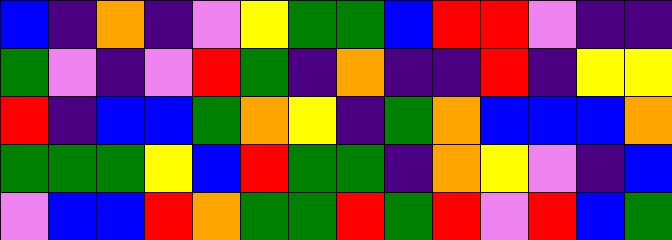[["blue", "indigo", "orange", "indigo", "violet", "yellow", "green", "green", "blue", "red", "red", "violet", "indigo", "indigo"], ["green", "violet", "indigo", "violet", "red", "green", "indigo", "orange", "indigo", "indigo", "red", "indigo", "yellow", "yellow"], ["red", "indigo", "blue", "blue", "green", "orange", "yellow", "indigo", "green", "orange", "blue", "blue", "blue", "orange"], ["green", "green", "green", "yellow", "blue", "red", "green", "green", "indigo", "orange", "yellow", "violet", "indigo", "blue"], ["violet", "blue", "blue", "red", "orange", "green", "green", "red", "green", "red", "violet", "red", "blue", "green"]]